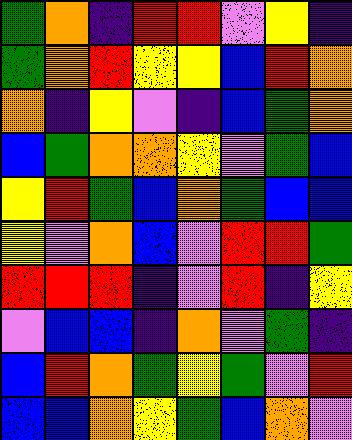[["green", "orange", "indigo", "red", "red", "violet", "yellow", "indigo"], ["green", "orange", "red", "yellow", "yellow", "blue", "red", "orange"], ["orange", "indigo", "yellow", "violet", "indigo", "blue", "green", "orange"], ["blue", "green", "orange", "orange", "yellow", "violet", "green", "blue"], ["yellow", "red", "green", "blue", "orange", "green", "blue", "blue"], ["yellow", "violet", "orange", "blue", "violet", "red", "red", "green"], ["red", "red", "red", "indigo", "violet", "red", "indigo", "yellow"], ["violet", "blue", "blue", "indigo", "orange", "violet", "green", "indigo"], ["blue", "red", "orange", "green", "yellow", "green", "violet", "red"], ["blue", "blue", "orange", "yellow", "green", "blue", "orange", "violet"]]